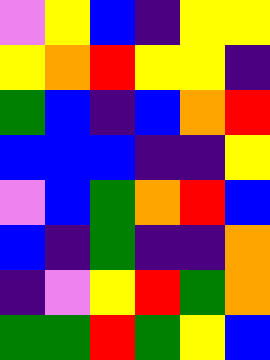[["violet", "yellow", "blue", "indigo", "yellow", "yellow"], ["yellow", "orange", "red", "yellow", "yellow", "indigo"], ["green", "blue", "indigo", "blue", "orange", "red"], ["blue", "blue", "blue", "indigo", "indigo", "yellow"], ["violet", "blue", "green", "orange", "red", "blue"], ["blue", "indigo", "green", "indigo", "indigo", "orange"], ["indigo", "violet", "yellow", "red", "green", "orange"], ["green", "green", "red", "green", "yellow", "blue"]]